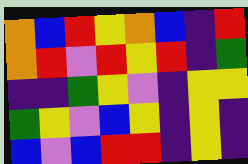[["orange", "blue", "red", "yellow", "orange", "blue", "indigo", "red"], ["orange", "red", "violet", "red", "yellow", "red", "indigo", "green"], ["indigo", "indigo", "green", "yellow", "violet", "indigo", "yellow", "yellow"], ["green", "yellow", "violet", "blue", "yellow", "indigo", "yellow", "indigo"], ["blue", "violet", "blue", "red", "red", "indigo", "yellow", "indigo"]]